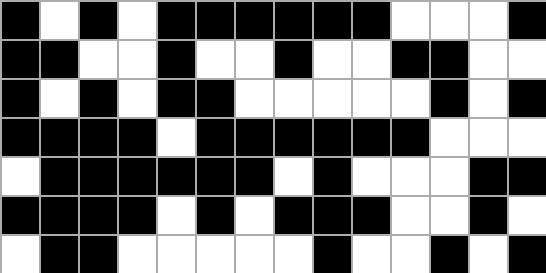[["black", "white", "black", "white", "black", "black", "black", "black", "black", "black", "white", "white", "white", "black"], ["black", "black", "white", "white", "black", "white", "white", "black", "white", "white", "black", "black", "white", "white"], ["black", "white", "black", "white", "black", "black", "white", "white", "white", "white", "white", "black", "white", "black"], ["black", "black", "black", "black", "white", "black", "black", "black", "black", "black", "black", "white", "white", "white"], ["white", "black", "black", "black", "black", "black", "black", "white", "black", "white", "white", "white", "black", "black"], ["black", "black", "black", "black", "white", "black", "white", "black", "black", "black", "white", "white", "black", "white"], ["white", "black", "black", "white", "white", "white", "white", "white", "black", "white", "white", "black", "white", "black"]]